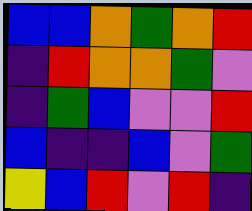[["blue", "blue", "orange", "green", "orange", "red"], ["indigo", "red", "orange", "orange", "green", "violet"], ["indigo", "green", "blue", "violet", "violet", "red"], ["blue", "indigo", "indigo", "blue", "violet", "green"], ["yellow", "blue", "red", "violet", "red", "indigo"]]